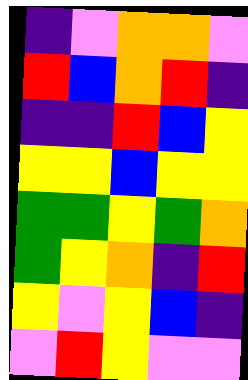[["indigo", "violet", "orange", "orange", "violet"], ["red", "blue", "orange", "red", "indigo"], ["indigo", "indigo", "red", "blue", "yellow"], ["yellow", "yellow", "blue", "yellow", "yellow"], ["green", "green", "yellow", "green", "orange"], ["green", "yellow", "orange", "indigo", "red"], ["yellow", "violet", "yellow", "blue", "indigo"], ["violet", "red", "yellow", "violet", "violet"]]